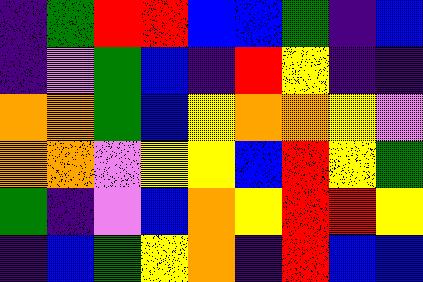[["indigo", "green", "red", "red", "blue", "blue", "green", "indigo", "blue"], ["indigo", "violet", "green", "blue", "indigo", "red", "yellow", "indigo", "indigo"], ["orange", "orange", "green", "blue", "yellow", "orange", "orange", "yellow", "violet"], ["orange", "orange", "violet", "yellow", "yellow", "blue", "red", "yellow", "green"], ["green", "indigo", "violet", "blue", "orange", "yellow", "red", "red", "yellow"], ["indigo", "blue", "green", "yellow", "orange", "indigo", "red", "blue", "blue"]]